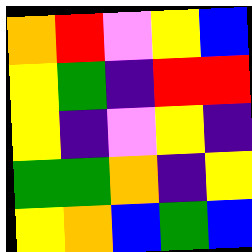[["orange", "red", "violet", "yellow", "blue"], ["yellow", "green", "indigo", "red", "red"], ["yellow", "indigo", "violet", "yellow", "indigo"], ["green", "green", "orange", "indigo", "yellow"], ["yellow", "orange", "blue", "green", "blue"]]